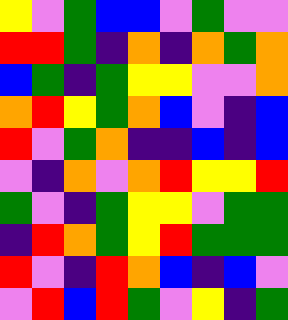[["yellow", "violet", "green", "blue", "blue", "violet", "green", "violet", "violet"], ["red", "red", "green", "indigo", "orange", "indigo", "orange", "green", "orange"], ["blue", "green", "indigo", "green", "yellow", "yellow", "violet", "violet", "orange"], ["orange", "red", "yellow", "green", "orange", "blue", "violet", "indigo", "blue"], ["red", "violet", "green", "orange", "indigo", "indigo", "blue", "indigo", "blue"], ["violet", "indigo", "orange", "violet", "orange", "red", "yellow", "yellow", "red"], ["green", "violet", "indigo", "green", "yellow", "yellow", "violet", "green", "green"], ["indigo", "red", "orange", "green", "yellow", "red", "green", "green", "green"], ["red", "violet", "indigo", "red", "orange", "blue", "indigo", "blue", "violet"], ["violet", "red", "blue", "red", "green", "violet", "yellow", "indigo", "green"]]